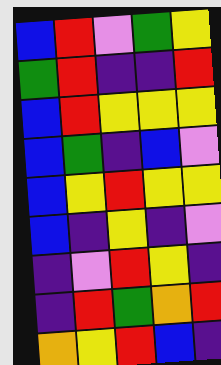[["blue", "red", "violet", "green", "yellow"], ["green", "red", "indigo", "indigo", "red"], ["blue", "red", "yellow", "yellow", "yellow"], ["blue", "green", "indigo", "blue", "violet"], ["blue", "yellow", "red", "yellow", "yellow"], ["blue", "indigo", "yellow", "indigo", "violet"], ["indigo", "violet", "red", "yellow", "indigo"], ["indigo", "red", "green", "orange", "red"], ["orange", "yellow", "red", "blue", "indigo"]]